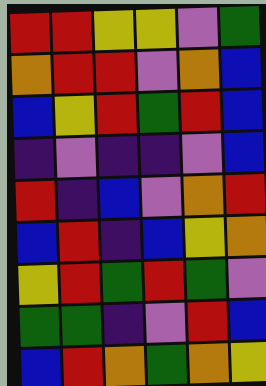[["red", "red", "yellow", "yellow", "violet", "green"], ["orange", "red", "red", "violet", "orange", "blue"], ["blue", "yellow", "red", "green", "red", "blue"], ["indigo", "violet", "indigo", "indigo", "violet", "blue"], ["red", "indigo", "blue", "violet", "orange", "red"], ["blue", "red", "indigo", "blue", "yellow", "orange"], ["yellow", "red", "green", "red", "green", "violet"], ["green", "green", "indigo", "violet", "red", "blue"], ["blue", "red", "orange", "green", "orange", "yellow"]]